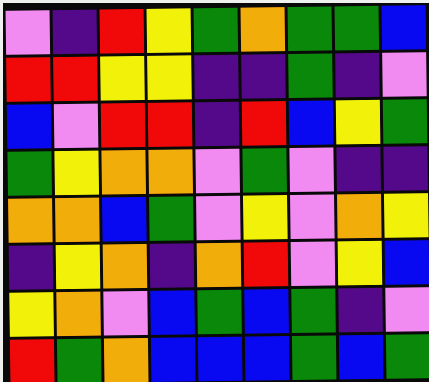[["violet", "indigo", "red", "yellow", "green", "orange", "green", "green", "blue"], ["red", "red", "yellow", "yellow", "indigo", "indigo", "green", "indigo", "violet"], ["blue", "violet", "red", "red", "indigo", "red", "blue", "yellow", "green"], ["green", "yellow", "orange", "orange", "violet", "green", "violet", "indigo", "indigo"], ["orange", "orange", "blue", "green", "violet", "yellow", "violet", "orange", "yellow"], ["indigo", "yellow", "orange", "indigo", "orange", "red", "violet", "yellow", "blue"], ["yellow", "orange", "violet", "blue", "green", "blue", "green", "indigo", "violet"], ["red", "green", "orange", "blue", "blue", "blue", "green", "blue", "green"]]